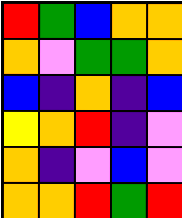[["red", "green", "blue", "orange", "orange"], ["orange", "violet", "green", "green", "orange"], ["blue", "indigo", "orange", "indigo", "blue"], ["yellow", "orange", "red", "indigo", "violet"], ["orange", "indigo", "violet", "blue", "violet"], ["orange", "orange", "red", "green", "red"]]